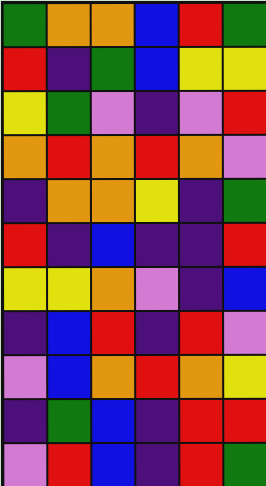[["green", "orange", "orange", "blue", "red", "green"], ["red", "indigo", "green", "blue", "yellow", "yellow"], ["yellow", "green", "violet", "indigo", "violet", "red"], ["orange", "red", "orange", "red", "orange", "violet"], ["indigo", "orange", "orange", "yellow", "indigo", "green"], ["red", "indigo", "blue", "indigo", "indigo", "red"], ["yellow", "yellow", "orange", "violet", "indigo", "blue"], ["indigo", "blue", "red", "indigo", "red", "violet"], ["violet", "blue", "orange", "red", "orange", "yellow"], ["indigo", "green", "blue", "indigo", "red", "red"], ["violet", "red", "blue", "indigo", "red", "green"]]